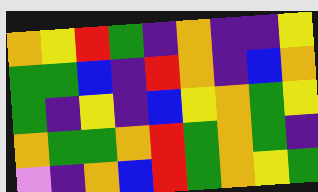[["orange", "yellow", "red", "green", "indigo", "orange", "indigo", "indigo", "yellow"], ["green", "green", "blue", "indigo", "red", "orange", "indigo", "blue", "orange"], ["green", "indigo", "yellow", "indigo", "blue", "yellow", "orange", "green", "yellow"], ["orange", "green", "green", "orange", "red", "green", "orange", "green", "indigo"], ["violet", "indigo", "orange", "blue", "red", "green", "orange", "yellow", "green"]]